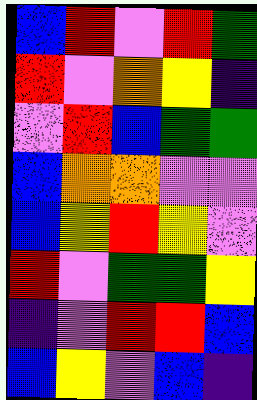[["blue", "red", "violet", "red", "green"], ["red", "violet", "orange", "yellow", "indigo"], ["violet", "red", "blue", "green", "green"], ["blue", "orange", "orange", "violet", "violet"], ["blue", "yellow", "red", "yellow", "violet"], ["red", "violet", "green", "green", "yellow"], ["indigo", "violet", "red", "red", "blue"], ["blue", "yellow", "violet", "blue", "indigo"]]